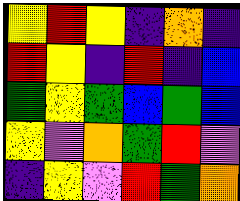[["yellow", "red", "yellow", "indigo", "orange", "indigo"], ["red", "yellow", "indigo", "red", "indigo", "blue"], ["green", "yellow", "green", "blue", "green", "blue"], ["yellow", "violet", "orange", "green", "red", "violet"], ["indigo", "yellow", "violet", "red", "green", "orange"]]